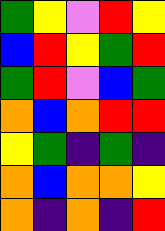[["green", "yellow", "violet", "red", "yellow"], ["blue", "red", "yellow", "green", "red"], ["green", "red", "violet", "blue", "green"], ["orange", "blue", "orange", "red", "red"], ["yellow", "green", "indigo", "green", "indigo"], ["orange", "blue", "orange", "orange", "yellow"], ["orange", "indigo", "orange", "indigo", "red"]]